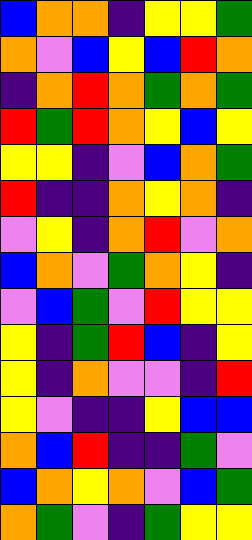[["blue", "orange", "orange", "indigo", "yellow", "yellow", "green"], ["orange", "violet", "blue", "yellow", "blue", "red", "orange"], ["indigo", "orange", "red", "orange", "green", "orange", "green"], ["red", "green", "red", "orange", "yellow", "blue", "yellow"], ["yellow", "yellow", "indigo", "violet", "blue", "orange", "green"], ["red", "indigo", "indigo", "orange", "yellow", "orange", "indigo"], ["violet", "yellow", "indigo", "orange", "red", "violet", "orange"], ["blue", "orange", "violet", "green", "orange", "yellow", "indigo"], ["violet", "blue", "green", "violet", "red", "yellow", "yellow"], ["yellow", "indigo", "green", "red", "blue", "indigo", "yellow"], ["yellow", "indigo", "orange", "violet", "violet", "indigo", "red"], ["yellow", "violet", "indigo", "indigo", "yellow", "blue", "blue"], ["orange", "blue", "red", "indigo", "indigo", "green", "violet"], ["blue", "orange", "yellow", "orange", "violet", "blue", "green"], ["orange", "green", "violet", "indigo", "green", "yellow", "yellow"]]